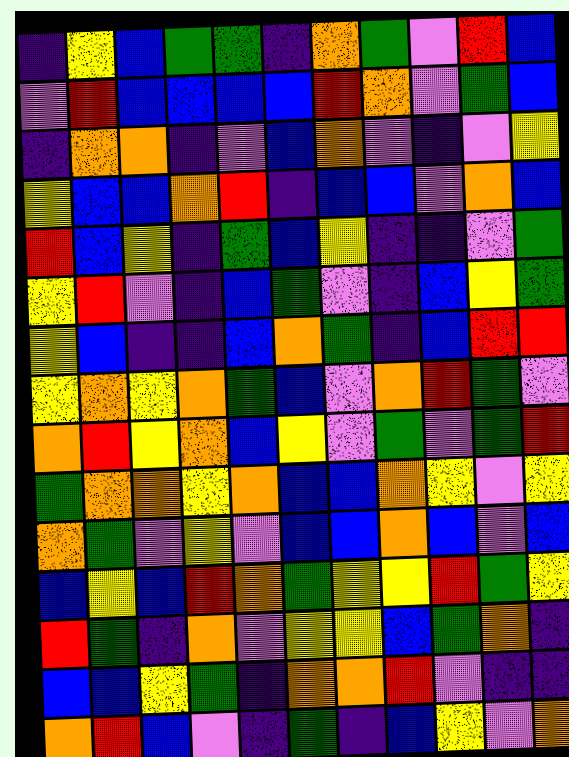[["indigo", "yellow", "blue", "green", "green", "indigo", "orange", "green", "violet", "red", "blue"], ["violet", "red", "blue", "blue", "blue", "blue", "red", "orange", "violet", "green", "blue"], ["indigo", "orange", "orange", "indigo", "violet", "blue", "orange", "violet", "indigo", "violet", "yellow"], ["yellow", "blue", "blue", "orange", "red", "indigo", "blue", "blue", "violet", "orange", "blue"], ["red", "blue", "yellow", "indigo", "green", "blue", "yellow", "indigo", "indigo", "violet", "green"], ["yellow", "red", "violet", "indigo", "blue", "green", "violet", "indigo", "blue", "yellow", "green"], ["yellow", "blue", "indigo", "indigo", "blue", "orange", "green", "indigo", "blue", "red", "red"], ["yellow", "orange", "yellow", "orange", "green", "blue", "violet", "orange", "red", "green", "violet"], ["orange", "red", "yellow", "orange", "blue", "yellow", "violet", "green", "violet", "green", "red"], ["green", "orange", "orange", "yellow", "orange", "blue", "blue", "orange", "yellow", "violet", "yellow"], ["orange", "green", "violet", "yellow", "violet", "blue", "blue", "orange", "blue", "violet", "blue"], ["blue", "yellow", "blue", "red", "orange", "green", "yellow", "yellow", "red", "green", "yellow"], ["red", "green", "indigo", "orange", "violet", "yellow", "yellow", "blue", "green", "orange", "indigo"], ["blue", "blue", "yellow", "green", "indigo", "orange", "orange", "red", "violet", "indigo", "indigo"], ["orange", "red", "blue", "violet", "indigo", "green", "indigo", "blue", "yellow", "violet", "orange"]]